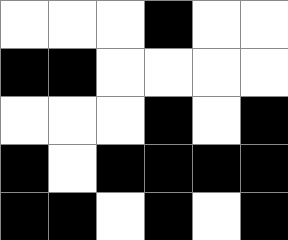[["white", "white", "white", "black", "white", "white"], ["black", "black", "white", "white", "white", "white"], ["white", "white", "white", "black", "white", "black"], ["black", "white", "black", "black", "black", "black"], ["black", "black", "white", "black", "white", "black"]]